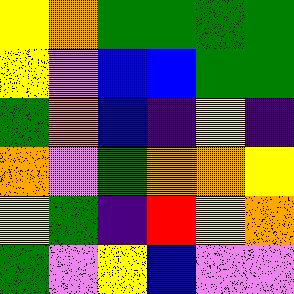[["yellow", "orange", "green", "green", "green", "green"], ["yellow", "violet", "blue", "blue", "green", "green"], ["green", "orange", "blue", "indigo", "yellow", "indigo"], ["orange", "violet", "green", "orange", "orange", "yellow"], ["yellow", "green", "indigo", "red", "yellow", "orange"], ["green", "violet", "yellow", "blue", "violet", "violet"]]